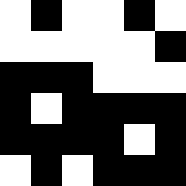[["white", "black", "white", "white", "black", "white"], ["white", "white", "white", "white", "white", "black"], ["black", "black", "black", "white", "white", "white"], ["black", "white", "black", "black", "black", "black"], ["black", "black", "black", "black", "white", "black"], ["white", "black", "white", "black", "black", "black"]]